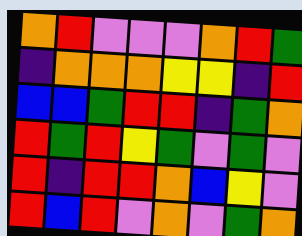[["orange", "red", "violet", "violet", "violet", "orange", "red", "green"], ["indigo", "orange", "orange", "orange", "yellow", "yellow", "indigo", "red"], ["blue", "blue", "green", "red", "red", "indigo", "green", "orange"], ["red", "green", "red", "yellow", "green", "violet", "green", "violet"], ["red", "indigo", "red", "red", "orange", "blue", "yellow", "violet"], ["red", "blue", "red", "violet", "orange", "violet", "green", "orange"]]